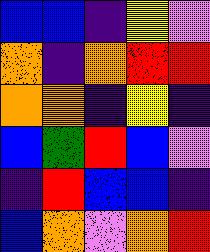[["blue", "blue", "indigo", "yellow", "violet"], ["orange", "indigo", "orange", "red", "red"], ["orange", "orange", "indigo", "yellow", "indigo"], ["blue", "green", "red", "blue", "violet"], ["indigo", "red", "blue", "blue", "indigo"], ["blue", "orange", "violet", "orange", "red"]]